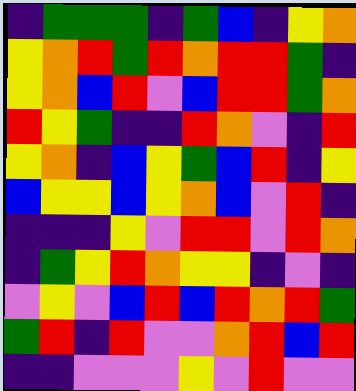[["indigo", "green", "green", "green", "indigo", "green", "blue", "indigo", "yellow", "orange"], ["yellow", "orange", "red", "green", "red", "orange", "red", "red", "green", "indigo"], ["yellow", "orange", "blue", "red", "violet", "blue", "red", "red", "green", "orange"], ["red", "yellow", "green", "indigo", "indigo", "red", "orange", "violet", "indigo", "red"], ["yellow", "orange", "indigo", "blue", "yellow", "green", "blue", "red", "indigo", "yellow"], ["blue", "yellow", "yellow", "blue", "yellow", "orange", "blue", "violet", "red", "indigo"], ["indigo", "indigo", "indigo", "yellow", "violet", "red", "red", "violet", "red", "orange"], ["indigo", "green", "yellow", "red", "orange", "yellow", "yellow", "indigo", "violet", "indigo"], ["violet", "yellow", "violet", "blue", "red", "blue", "red", "orange", "red", "green"], ["green", "red", "indigo", "red", "violet", "violet", "orange", "red", "blue", "red"], ["indigo", "indigo", "violet", "violet", "violet", "yellow", "violet", "red", "violet", "violet"]]